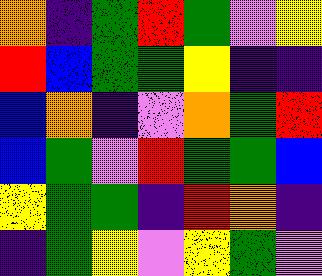[["orange", "indigo", "green", "red", "green", "violet", "yellow"], ["red", "blue", "green", "green", "yellow", "indigo", "indigo"], ["blue", "orange", "indigo", "violet", "orange", "green", "red"], ["blue", "green", "violet", "red", "green", "green", "blue"], ["yellow", "green", "green", "indigo", "red", "orange", "indigo"], ["indigo", "green", "yellow", "violet", "yellow", "green", "violet"]]